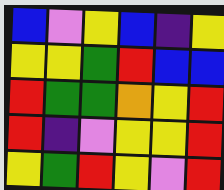[["blue", "violet", "yellow", "blue", "indigo", "yellow"], ["yellow", "yellow", "green", "red", "blue", "blue"], ["red", "green", "green", "orange", "yellow", "red"], ["red", "indigo", "violet", "yellow", "yellow", "red"], ["yellow", "green", "red", "yellow", "violet", "red"]]